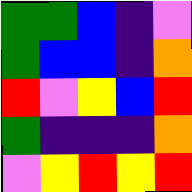[["green", "green", "blue", "indigo", "violet"], ["green", "blue", "blue", "indigo", "orange"], ["red", "violet", "yellow", "blue", "red"], ["green", "indigo", "indigo", "indigo", "orange"], ["violet", "yellow", "red", "yellow", "red"]]